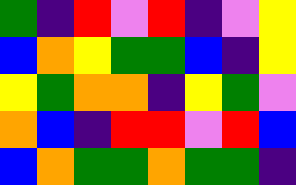[["green", "indigo", "red", "violet", "red", "indigo", "violet", "yellow"], ["blue", "orange", "yellow", "green", "green", "blue", "indigo", "yellow"], ["yellow", "green", "orange", "orange", "indigo", "yellow", "green", "violet"], ["orange", "blue", "indigo", "red", "red", "violet", "red", "blue"], ["blue", "orange", "green", "green", "orange", "green", "green", "indigo"]]